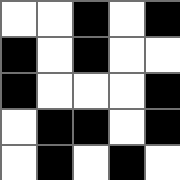[["white", "white", "black", "white", "black"], ["black", "white", "black", "white", "white"], ["black", "white", "white", "white", "black"], ["white", "black", "black", "white", "black"], ["white", "black", "white", "black", "white"]]